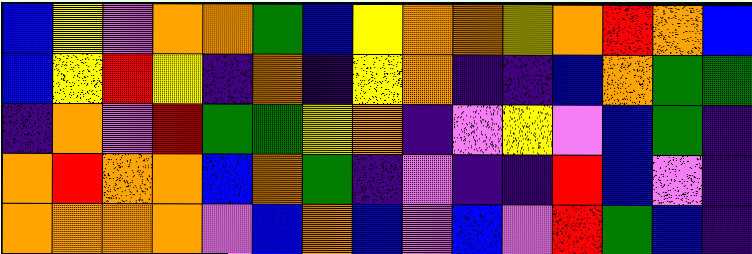[["blue", "yellow", "violet", "orange", "orange", "green", "blue", "yellow", "orange", "orange", "yellow", "orange", "red", "orange", "blue"], ["blue", "yellow", "red", "yellow", "indigo", "orange", "indigo", "yellow", "orange", "indigo", "indigo", "blue", "orange", "green", "green"], ["indigo", "orange", "violet", "red", "green", "green", "yellow", "orange", "indigo", "violet", "yellow", "violet", "blue", "green", "indigo"], ["orange", "red", "orange", "orange", "blue", "orange", "green", "indigo", "violet", "indigo", "indigo", "red", "blue", "violet", "indigo"], ["orange", "orange", "orange", "orange", "violet", "blue", "orange", "blue", "violet", "blue", "violet", "red", "green", "blue", "indigo"]]